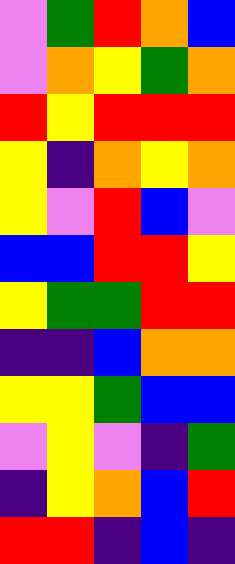[["violet", "green", "red", "orange", "blue"], ["violet", "orange", "yellow", "green", "orange"], ["red", "yellow", "red", "red", "red"], ["yellow", "indigo", "orange", "yellow", "orange"], ["yellow", "violet", "red", "blue", "violet"], ["blue", "blue", "red", "red", "yellow"], ["yellow", "green", "green", "red", "red"], ["indigo", "indigo", "blue", "orange", "orange"], ["yellow", "yellow", "green", "blue", "blue"], ["violet", "yellow", "violet", "indigo", "green"], ["indigo", "yellow", "orange", "blue", "red"], ["red", "red", "indigo", "blue", "indigo"]]